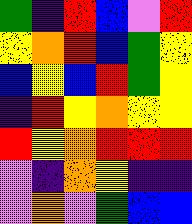[["green", "indigo", "red", "blue", "violet", "red"], ["yellow", "orange", "red", "blue", "green", "yellow"], ["blue", "yellow", "blue", "red", "green", "yellow"], ["indigo", "red", "yellow", "orange", "yellow", "yellow"], ["red", "yellow", "orange", "red", "red", "red"], ["violet", "indigo", "orange", "yellow", "indigo", "indigo"], ["violet", "orange", "violet", "green", "blue", "blue"]]